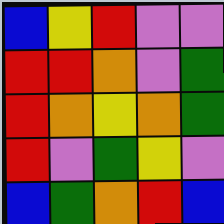[["blue", "yellow", "red", "violet", "violet"], ["red", "red", "orange", "violet", "green"], ["red", "orange", "yellow", "orange", "green"], ["red", "violet", "green", "yellow", "violet"], ["blue", "green", "orange", "red", "blue"]]